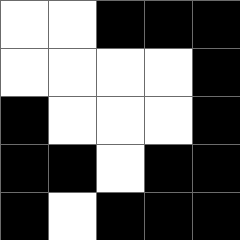[["white", "white", "black", "black", "black"], ["white", "white", "white", "white", "black"], ["black", "white", "white", "white", "black"], ["black", "black", "white", "black", "black"], ["black", "white", "black", "black", "black"]]